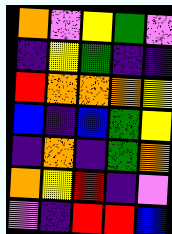[["orange", "violet", "yellow", "green", "violet"], ["indigo", "yellow", "green", "indigo", "indigo"], ["red", "orange", "orange", "orange", "yellow"], ["blue", "indigo", "blue", "green", "yellow"], ["indigo", "orange", "indigo", "green", "orange"], ["orange", "yellow", "red", "indigo", "violet"], ["violet", "indigo", "red", "red", "blue"]]